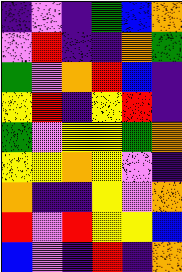[["indigo", "violet", "indigo", "green", "blue", "orange"], ["violet", "red", "indigo", "indigo", "orange", "green"], ["green", "violet", "orange", "red", "blue", "indigo"], ["yellow", "red", "indigo", "yellow", "red", "indigo"], ["green", "violet", "yellow", "yellow", "green", "orange"], ["yellow", "yellow", "orange", "yellow", "violet", "indigo"], ["orange", "indigo", "indigo", "yellow", "violet", "orange"], ["red", "violet", "red", "yellow", "yellow", "blue"], ["blue", "violet", "indigo", "red", "indigo", "orange"]]